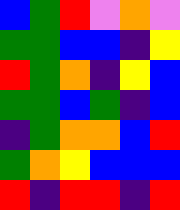[["blue", "green", "red", "violet", "orange", "violet"], ["green", "green", "blue", "blue", "indigo", "yellow"], ["red", "green", "orange", "indigo", "yellow", "blue"], ["green", "green", "blue", "green", "indigo", "blue"], ["indigo", "green", "orange", "orange", "blue", "red"], ["green", "orange", "yellow", "blue", "blue", "blue"], ["red", "indigo", "red", "red", "indigo", "red"]]